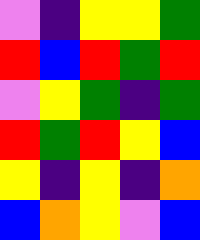[["violet", "indigo", "yellow", "yellow", "green"], ["red", "blue", "red", "green", "red"], ["violet", "yellow", "green", "indigo", "green"], ["red", "green", "red", "yellow", "blue"], ["yellow", "indigo", "yellow", "indigo", "orange"], ["blue", "orange", "yellow", "violet", "blue"]]